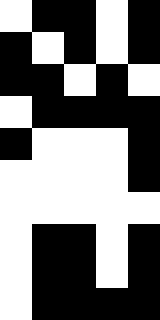[["white", "black", "black", "white", "black"], ["black", "white", "black", "white", "black"], ["black", "black", "white", "black", "white"], ["white", "black", "black", "black", "black"], ["black", "white", "white", "white", "black"], ["white", "white", "white", "white", "black"], ["white", "white", "white", "white", "white"], ["white", "black", "black", "white", "black"], ["white", "black", "black", "white", "black"], ["white", "black", "black", "black", "black"]]